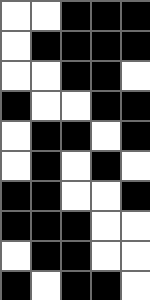[["white", "white", "black", "black", "black"], ["white", "black", "black", "black", "black"], ["white", "white", "black", "black", "white"], ["black", "white", "white", "black", "black"], ["white", "black", "black", "white", "black"], ["white", "black", "white", "black", "white"], ["black", "black", "white", "white", "black"], ["black", "black", "black", "white", "white"], ["white", "black", "black", "white", "white"], ["black", "white", "black", "black", "white"]]